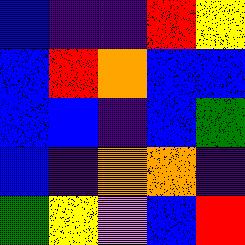[["blue", "indigo", "indigo", "red", "yellow"], ["blue", "red", "orange", "blue", "blue"], ["blue", "blue", "indigo", "blue", "green"], ["blue", "indigo", "orange", "orange", "indigo"], ["green", "yellow", "violet", "blue", "red"]]